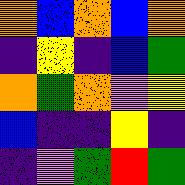[["orange", "blue", "orange", "blue", "orange"], ["indigo", "yellow", "indigo", "blue", "green"], ["orange", "green", "orange", "violet", "yellow"], ["blue", "indigo", "indigo", "yellow", "indigo"], ["indigo", "violet", "green", "red", "green"]]